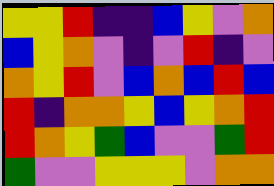[["yellow", "yellow", "red", "indigo", "indigo", "blue", "yellow", "violet", "orange"], ["blue", "yellow", "orange", "violet", "indigo", "violet", "red", "indigo", "violet"], ["orange", "yellow", "red", "violet", "blue", "orange", "blue", "red", "blue"], ["red", "indigo", "orange", "orange", "yellow", "blue", "yellow", "orange", "red"], ["red", "orange", "yellow", "green", "blue", "violet", "violet", "green", "red"], ["green", "violet", "violet", "yellow", "yellow", "yellow", "violet", "orange", "orange"]]